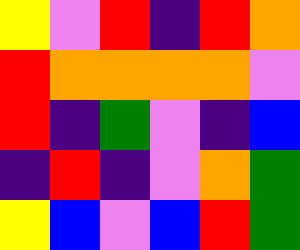[["yellow", "violet", "red", "indigo", "red", "orange"], ["red", "orange", "orange", "orange", "orange", "violet"], ["red", "indigo", "green", "violet", "indigo", "blue"], ["indigo", "red", "indigo", "violet", "orange", "green"], ["yellow", "blue", "violet", "blue", "red", "green"]]